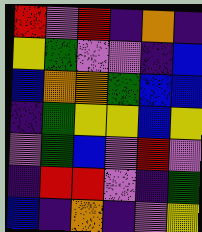[["red", "violet", "red", "indigo", "orange", "indigo"], ["yellow", "green", "violet", "violet", "indigo", "blue"], ["blue", "orange", "orange", "green", "blue", "blue"], ["indigo", "green", "yellow", "yellow", "blue", "yellow"], ["violet", "green", "blue", "violet", "red", "violet"], ["indigo", "red", "red", "violet", "indigo", "green"], ["blue", "indigo", "orange", "indigo", "violet", "yellow"]]